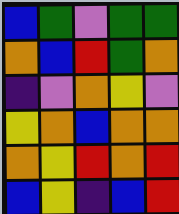[["blue", "green", "violet", "green", "green"], ["orange", "blue", "red", "green", "orange"], ["indigo", "violet", "orange", "yellow", "violet"], ["yellow", "orange", "blue", "orange", "orange"], ["orange", "yellow", "red", "orange", "red"], ["blue", "yellow", "indigo", "blue", "red"]]